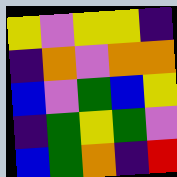[["yellow", "violet", "yellow", "yellow", "indigo"], ["indigo", "orange", "violet", "orange", "orange"], ["blue", "violet", "green", "blue", "yellow"], ["indigo", "green", "yellow", "green", "violet"], ["blue", "green", "orange", "indigo", "red"]]